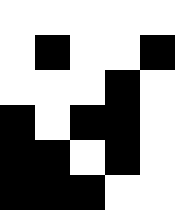[["white", "white", "white", "white", "white"], ["white", "black", "white", "white", "black"], ["white", "white", "white", "black", "white"], ["black", "white", "black", "black", "white"], ["black", "black", "white", "black", "white"], ["black", "black", "black", "white", "white"]]